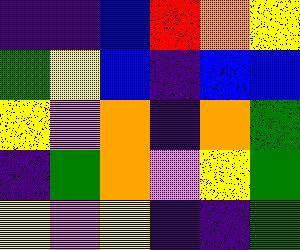[["indigo", "indigo", "blue", "red", "orange", "yellow"], ["green", "yellow", "blue", "indigo", "blue", "blue"], ["yellow", "violet", "orange", "indigo", "orange", "green"], ["indigo", "green", "orange", "violet", "yellow", "green"], ["yellow", "violet", "yellow", "indigo", "indigo", "green"]]